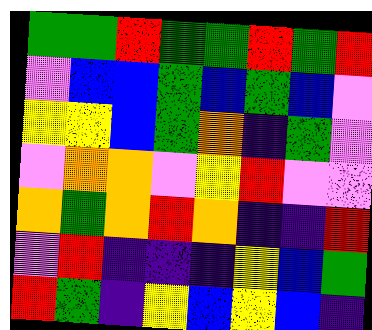[["green", "green", "red", "green", "green", "red", "green", "red"], ["violet", "blue", "blue", "green", "blue", "green", "blue", "violet"], ["yellow", "yellow", "blue", "green", "orange", "indigo", "green", "violet"], ["violet", "orange", "orange", "violet", "yellow", "red", "violet", "violet"], ["orange", "green", "orange", "red", "orange", "indigo", "indigo", "red"], ["violet", "red", "indigo", "indigo", "indigo", "yellow", "blue", "green"], ["red", "green", "indigo", "yellow", "blue", "yellow", "blue", "indigo"]]